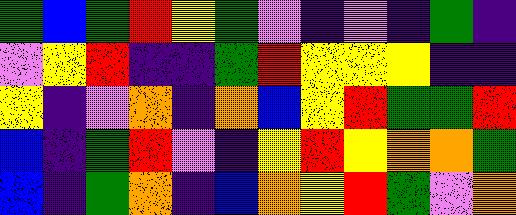[["green", "blue", "green", "red", "yellow", "green", "violet", "indigo", "violet", "indigo", "green", "indigo"], ["violet", "yellow", "red", "indigo", "indigo", "green", "red", "yellow", "yellow", "yellow", "indigo", "indigo"], ["yellow", "indigo", "violet", "orange", "indigo", "orange", "blue", "yellow", "red", "green", "green", "red"], ["blue", "indigo", "green", "red", "violet", "indigo", "yellow", "red", "yellow", "orange", "orange", "green"], ["blue", "indigo", "green", "orange", "indigo", "blue", "orange", "yellow", "red", "green", "violet", "orange"]]